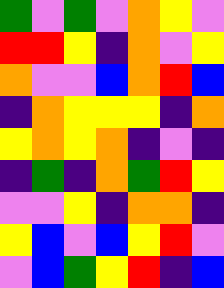[["green", "violet", "green", "violet", "orange", "yellow", "violet"], ["red", "red", "yellow", "indigo", "orange", "violet", "yellow"], ["orange", "violet", "violet", "blue", "orange", "red", "blue"], ["indigo", "orange", "yellow", "yellow", "yellow", "indigo", "orange"], ["yellow", "orange", "yellow", "orange", "indigo", "violet", "indigo"], ["indigo", "green", "indigo", "orange", "green", "red", "yellow"], ["violet", "violet", "yellow", "indigo", "orange", "orange", "indigo"], ["yellow", "blue", "violet", "blue", "yellow", "red", "violet"], ["violet", "blue", "green", "yellow", "red", "indigo", "blue"]]